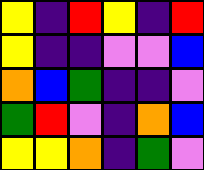[["yellow", "indigo", "red", "yellow", "indigo", "red"], ["yellow", "indigo", "indigo", "violet", "violet", "blue"], ["orange", "blue", "green", "indigo", "indigo", "violet"], ["green", "red", "violet", "indigo", "orange", "blue"], ["yellow", "yellow", "orange", "indigo", "green", "violet"]]